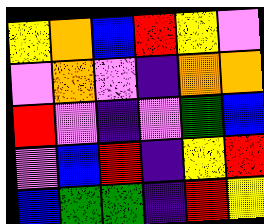[["yellow", "orange", "blue", "red", "yellow", "violet"], ["violet", "orange", "violet", "indigo", "orange", "orange"], ["red", "violet", "indigo", "violet", "green", "blue"], ["violet", "blue", "red", "indigo", "yellow", "red"], ["blue", "green", "green", "indigo", "red", "yellow"]]